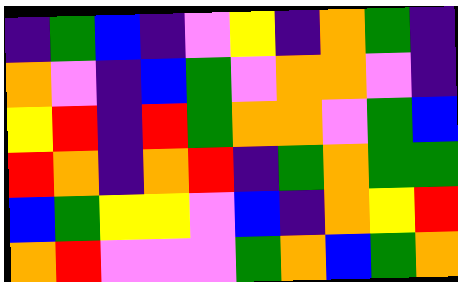[["indigo", "green", "blue", "indigo", "violet", "yellow", "indigo", "orange", "green", "indigo"], ["orange", "violet", "indigo", "blue", "green", "violet", "orange", "orange", "violet", "indigo"], ["yellow", "red", "indigo", "red", "green", "orange", "orange", "violet", "green", "blue"], ["red", "orange", "indigo", "orange", "red", "indigo", "green", "orange", "green", "green"], ["blue", "green", "yellow", "yellow", "violet", "blue", "indigo", "orange", "yellow", "red"], ["orange", "red", "violet", "violet", "violet", "green", "orange", "blue", "green", "orange"]]